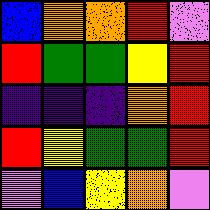[["blue", "orange", "orange", "red", "violet"], ["red", "green", "green", "yellow", "red"], ["indigo", "indigo", "indigo", "orange", "red"], ["red", "yellow", "green", "green", "red"], ["violet", "blue", "yellow", "orange", "violet"]]